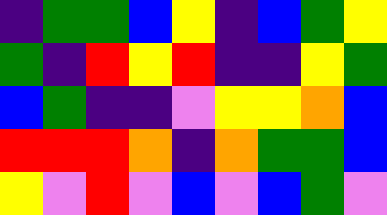[["indigo", "green", "green", "blue", "yellow", "indigo", "blue", "green", "yellow"], ["green", "indigo", "red", "yellow", "red", "indigo", "indigo", "yellow", "green"], ["blue", "green", "indigo", "indigo", "violet", "yellow", "yellow", "orange", "blue"], ["red", "red", "red", "orange", "indigo", "orange", "green", "green", "blue"], ["yellow", "violet", "red", "violet", "blue", "violet", "blue", "green", "violet"]]